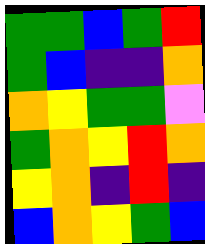[["green", "green", "blue", "green", "red"], ["green", "blue", "indigo", "indigo", "orange"], ["orange", "yellow", "green", "green", "violet"], ["green", "orange", "yellow", "red", "orange"], ["yellow", "orange", "indigo", "red", "indigo"], ["blue", "orange", "yellow", "green", "blue"]]